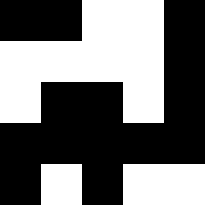[["black", "black", "white", "white", "black"], ["white", "white", "white", "white", "black"], ["white", "black", "black", "white", "black"], ["black", "black", "black", "black", "black"], ["black", "white", "black", "white", "white"]]